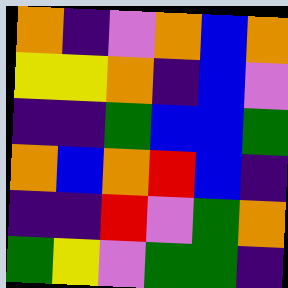[["orange", "indigo", "violet", "orange", "blue", "orange"], ["yellow", "yellow", "orange", "indigo", "blue", "violet"], ["indigo", "indigo", "green", "blue", "blue", "green"], ["orange", "blue", "orange", "red", "blue", "indigo"], ["indigo", "indigo", "red", "violet", "green", "orange"], ["green", "yellow", "violet", "green", "green", "indigo"]]